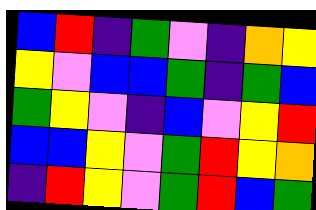[["blue", "red", "indigo", "green", "violet", "indigo", "orange", "yellow"], ["yellow", "violet", "blue", "blue", "green", "indigo", "green", "blue"], ["green", "yellow", "violet", "indigo", "blue", "violet", "yellow", "red"], ["blue", "blue", "yellow", "violet", "green", "red", "yellow", "orange"], ["indigo", "red", "yellow", "violet", "green", "red", "blue", "green"]]